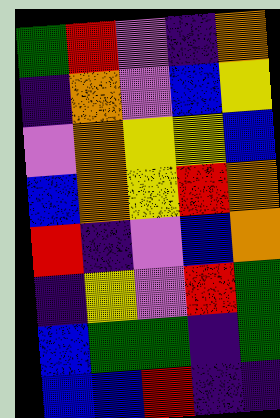[["green", "red", "violet", "indigo", "orange"], ["indigo", "orange", "violet", "blue", "yellow"], ["violet", "orange", "yellow", "yellow", "blue"], ["blue", "orange", "yellow", "red", "orange"], ["red", "indigo", "violet", "blue", "orange"], ["indigo", "yellow", "violet", "red", "green"], ["blue", "green", "green", "indigo", "green"], ["blue", "blue", "red", "indigo", "indigo"]]